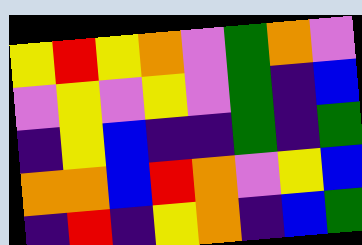[["yellow", "red", "yellow", "orange", "violet", "green", "orange", "violet"], ["violet", "yellow", "violet", "yellow", "violet", "green", "indigo", "blue"], ["indigo", "yellow", "blue", "indigo", "indigo", "green", "indigo", "green"], ["orange", "orange", "blue", "red", "orange", "violet", "yellow", "blue"], ["indigo", "red", "indigo", "yellow", "orange", "indigo", "blue", "green"]]